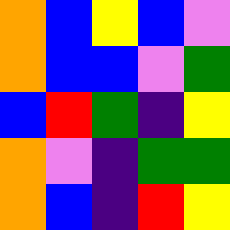[["orange", "blue", "yellow", "blue", "violet"], ["orange", "blue", "blue", "violet", "green"], ["blue", "red", "green", "indigo", "yellow"], ["orange", "violet", "indigo", "green", "green"], ["orange", "blue", "indigo", "red", "yellow"]]